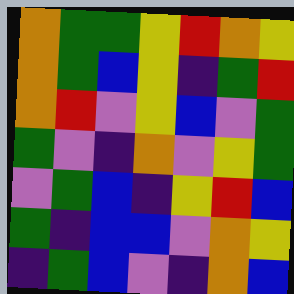[["orange", "green", "green", "yellow", "red", "orange", "yellow"], ["orange", "green", "blue", "yellow", "indigo", "green", "red"], ["orange", "red", "violet", "yellow", "blue", "violet", "green"], ["green", "violet", "indigo", "orange", "violet", "yellow", "green"], ["violet", "green", "blue", "indigo", "yellow", "red", "blue"], ["green", "indigo", "blue", "blue", "violet", "orange", "yellow"], ["indigo", "green", "blue", "violet", "indigo", "orange", "blue"]]